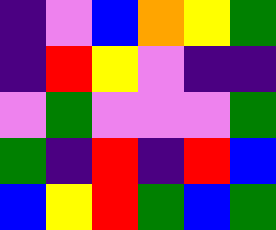[["indigo", "violet", "blue", "orange", "yellow", "green"], ["indigo", "red", "yellow", "violet", "indigo", "indigo"], ["violet", "green", "violet", "violet", "violet", "green"], ["green", "indigo", "red", "indigo", "red", "blue"], ["blue", "yellow", "red", "green", "blue", "green"]]